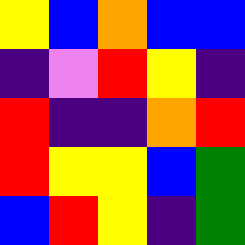[["yellow", "blue", "orange", "blue", "blue"], ["indigo", "violet", "red", "yellow", "indigo"], ["red", "indigo", "indigo", "orange", "red"], ["red", "yellow", "yellow", "blue", "green"], ["blue", "red", "yellow", "indigo", "green"]]